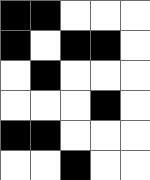[["black", "black", "white", "white", "white"], ["black", "white", "black", "black", "white"], ["white", "black", "white", "white", "white"], ["white", "white", "white", "black", "white"], ["black", "black", "white", "white", "white"], ["white", "white", "black", "white", "white"]]